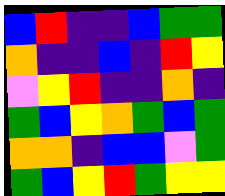[["blue", "red", "indigo", "indigo", "blue", "green", "green"], ["orange", "indigo", "indigo", "blue", "indigo", "red", "yellow"], ["violet", "yellow", "red", "indigo", "indigo", "orange", "indigo"], ["green", "blue", "yellow", "orange", "green", "blue", "green"], ["orange", "orange", "indigo", "blue", "blue", "violet", "green"], ["green", "blue", "yellow", "red", "green", "yellow", "yellow"]]